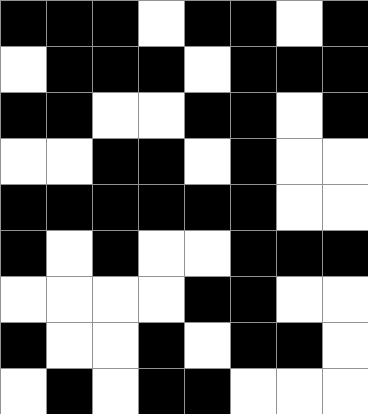[["black", "black", "black", "white", "black", "black", "white", "black"], ["white", "black", "black", "black", "white", "black", "black", "black"], ["black", "black", "white", "white", "black", "black", "white", "black"], ["white", "white", "black", "black", "white", "black", "white", "white"], ["black", "black", "black", "black", "black", "black", "white", "white"], ["black", "white", "black", "white", "white", "black", "black", "black"], ["white", "white", "white", "white", "black", "black", "white", "white"], ["black", "white", "white", "black", "white", "black", "black", "white"], ["white", "black", "white", "black", "black", "white", "white", "white"]]